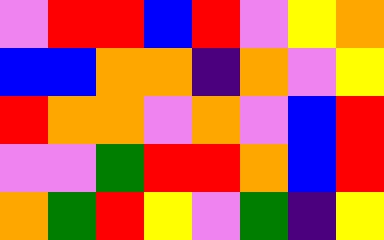[["violet", "red", "red", "blue", "red", "violet", "yellow", "orange"], ["blue", "blue", "orange", "orange", "indigo", "orange", "violet", "yellow"], ["red", "orange", "orange", "violet", "orange", "violet", "blue", "red"], ["violet", "violet", "green", "red", "red", "orange", "blue", "red"], ["orange", "green", "red", "yellow", "violet", "green", "indigo", "yellow"]]